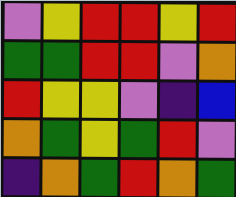[["violet", "yellow", "red", "red", "yellow", "red"], ["green", "green", "red", "red", "violet", "orange"], ["red", "yellow", "yellow", "violet", "indigo", "blue"], ["orange", "green", "yellow", "green", "red", "violet"], ["indigo", "orange", "green", "red", "orange", "green"]]